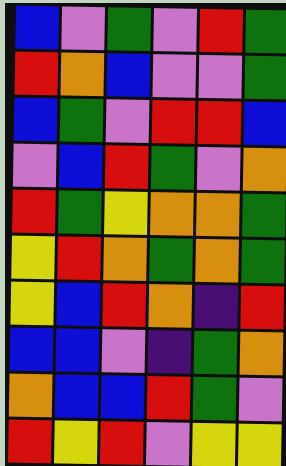[["blue", "violet", "green", "violet", "red", "green"], ["red", "orange", "blue", "violet", "violet", "green"], ["blue", "green", "violet", "red", "red", "blue"], ["violet", "blue", "red", "green", "violet", "orange"], ["red", "green", "yellow", "orange", "orange", "green"], ["yellow", "red", "orange", "green", "orange", "green"], ["yellow", "blue", "red", "orange", "indigo", "red"], ["blue", "blue", "violet", "indigo", "green", "orange"], ["orange", "blue", "blue", "red", "green", "violet"], ["red", "yellow", "red", "violet", "yellow", "yellow"]]